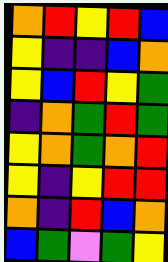[["orange", "red", "yellow", "red", "blue"], ["yellow", "indigo", "indigo", "blue", "orange"], ["yellow", "blue", "red", "yellow", "green"], ["indigo", "orange", "green", "red", "green"], ["yellow", "orange", "green", "orange", "red"], ["yellow", "indigo", "yellow", "red", "red"], ["orange", "indigo", "red", "blue", "orange"], ["blue", "green", "violet", "green", "yellow"]]